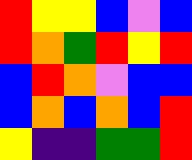[["red", "yellow", "yellow", "blue", "violet", "blue"], ["red", "orange", "green", "red", "yellow", "red"], ["blue", "red", "orange", "violet", "blue", "blue"], ["blue", "orange", "blue", "orange", "blue", "red"], ["yellow", "indigo", "indigo", "green", "green", "red"]]